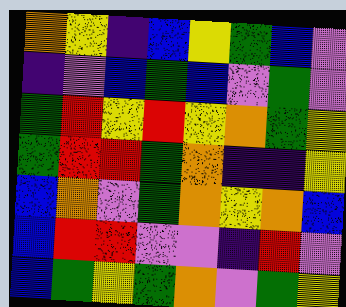[["orange", "yellow", "indigo", "blue", "yellow", "green", "blue", "violet"], ["indigo", "violet", "blue", "green", "blue", "violet", "green", "violet"], ["green", "red", "yellow", "red", "yellow", "orange", "green", "yellow"], ["green", "red", "red", "green", "orange", "indigo", "indigo", "yellow"], ["blue", "orange", "violet", "green", "orange", "yellow", "orange", "blue"], ["blue", "red", "red", "violet", "violet", "indigo", "red", "violet"], ["blue", "green", "yellow", "green", "orange", "violet", "green", "yellow"]]